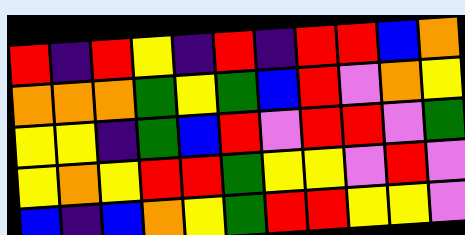[["red", "indigo", "red", "yellow", "indigo", "red", "indigo", "red", "red", "blue", "orange"], ["orange", "orange", "orange", "green", "yellow", "green", "blue", "red", "violet", "orange", "yellow"], ["yellow", "yellow", "indigo", "green", "blue", "red", "violet", "red", "red", "violet", "green"], ["yellow", "orange", "yellow", "red", "red", "green", "yellow", "yellow", "violet", "red", "violet"], ["blue", "indigo", "blue", "orange", "yellow", "green", "red", "red", "yellow", "yellow", "violet"]]